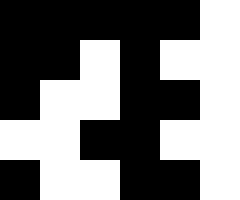[["black", "black", "black", "black", "black", "white"], ["black", "black", "white", "black", "white", "white"], ["black", "white", "white", "black", "black", "white"], ["white", "white", "black", "black", "white", "white"], ["black", "white", "white", "black", "black", "white"]]